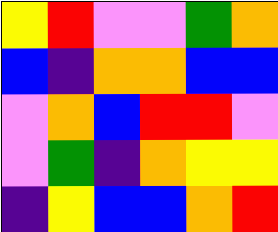[["yellow", "red", "violet", "violet", "green", "orange"], ["blue", "indigo", "orange", "orange", "blue", "blue"], ["violet", "orange", "blue", "red", "red", "violet"], ["violet", "green", "indigo", "orange", "yellow", "yellow"], ["indigo", "yellow", "blue", "blue", "orange", "red"]]